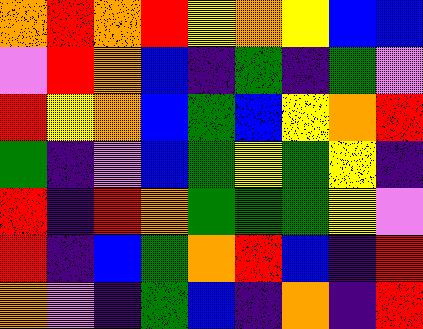[["orange", "red", "orange", "red", "yellow", "orange", "yellow", "blue", "blue"], ["violet", "red", "orange", "blue", "indigo", "green", "indigo", "green", "violet"], ["red", "yellow", "orange", "blue", "green", "blue", "yellow", "orange", "red"], ["green", "indigo", "violet", "blue", "green", "yellow", "green", "yellow", "indigo"], ["red", "indigo", "red", "orange", "green", "green", "green", "yellow", "violet"], ["red", "indigo", "blue", "green", "orange", "red", "blue", "indigo", "red"], ["orange", "violet", "indigo", "green", "blue", "indigo", "orange", "indigo", "red"]]